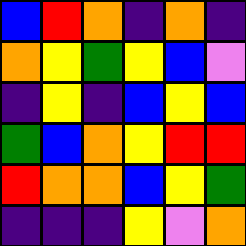[["blue", "red", "orange", "indigo", "orange", "indigo"], ["orange", "yellow", "green", "yellow", "blue", "violet"], ["indigo", "yellow", "indigo", "blue", "yellow", "blue"], ["green", "blue", "orange", "yellow", "red", "red"], ["red", "orange", "orange", "blue", "yellow", "green"], ["indigo", "indigo", "indigo", "yellow", "violet", "orange"]]